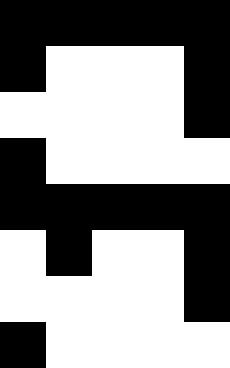[["black", "black", "black", "black", "black"], ["black", "white", "white", "white", "black"], ["white", "white", "white", "white", "black"], ["black", "white", "white", "white", "white"], ["black", "black", "black", "black", "black"], ["white", "black", "white", "white", "black"], ["white", "white", "white", "white", "black"], ["black", "white", "white", "white", "white"]]